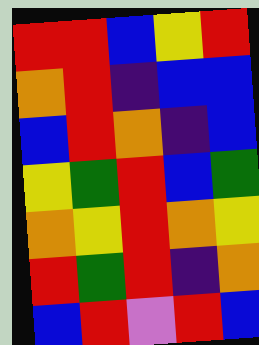[["red", "red", "blue", "yellow", "red"], ["orange", "red", "indigo", "blue", "blue"], ["blue", "red", "orange", "indigo", "blue"], ["yellow", "green", "red", "blue", "green"], ["orange", "yellow", "red", "orange", "yellow"], ["red", "green", "red", "indigo", "orange"], ["blue", "red", "violet", "red", "blue"]]